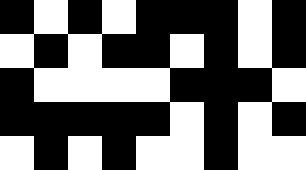[["black", "white", "black", "white", "black", "black", "black", "white", "black"], ["white", "black", "white", "black", "black", "white", "black", "white", "black"], ["black", "white", "white", "white", "white", "black", "black", "black", "white"], ["black", "black", "black", "black", "black", "white", "black", "white", "black"], ["white", "black", "white", "black", "white", "white", "black", "white", "white"]]